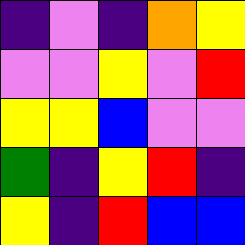[["indigo", "violet", "indigo", "orange", "yellow"], ["violet", "violet", "yellow", "violet", "red"], ["yellow", "yellow", "blue", "violet", "violet"], ["green", "indigo", "yellow", "red", "indigo"], ["yellow", "indigo", "red", "blue", "blue"]]